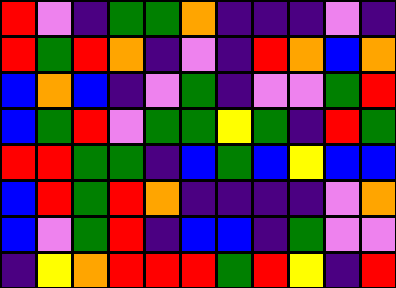[["red", "violet", "indigo", "green", "green", "orange", "indigo", "indigo", "indigo", "violet", "indigo"], ["red", "green", "red", "orange", "indigo", "violet", "indigo", "red", "orange", "blue", "orange"], ["blue", "orange", "blue", "indigo", "violet", "green", "indigo", "violet", "violet", "green", "red"], ["blue", "green", "red", "violet", "green", "green", "yellow", "green", "indigo", "red", "green"], ["red", "red", "green", "green", "indigo", "blue", "green", "blue", "yellow", "blue", "blue"], ["blue", "red", "green", "red", "orange", "indigo", "indigo", "indigo", "indigo", "violet", "orange"], ["blue", "violet", "green", "red", "indigo", "blue", "blue", "indigo", "green", "violet", "violet"], ["indigo", "yellow", "orange", "red", "red", "red", "green", "red", "yellow", "indigo", "red"]]